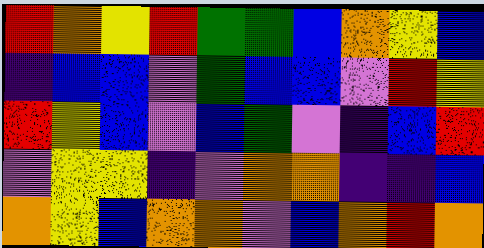[["red", "orange", "yellow", "red", "green", "green", "blue", "orange", "yellow", "blue"], ["indigo", "blue", "blue", "violet", "green", "blue", "blue", "violet", "red", "yellow"], ["red", "yellow", "blue", "violet", "blue", "green", "violet", "indigo", "blue", "red"], ["violet", "yellow", "yellow", "indigo", "violet", "orange", "orange", "indigo", "indigo", "blue"], ["orange", "yellow", "blue", "orange", "orange", "violet", "blue", "orange", "red", "orange"]]